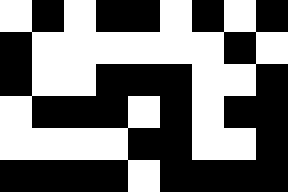[["white", "black", "white", "black", "black", "white", "black", "white", "black"], ["black", "white", "white", "white", "white", "white", "white", "black", "white"], ["black", "white", "white", "black", "black", "black", "white", "white", "black"], ["white", "black", "black", "black", "white", "black", "white", "black", "black"], ["white", "white", "white", "white", "black", "black", "white", "white", "black"], ["black", "black", "black", "black", "white", "black", "black", "black", "black"]]